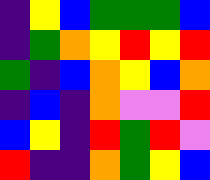[["indigo", "yellow", "blue", "green", "green", "green", "blue"], ["indigo", "green", "orange", "yellow", "red", "yellow", "red"], ["green", "indigo", "blue", "orange", "yellow", "blue", "orange"], ["indigo", "blue", "indigo", "orange", "violet", "violet", "red"], ["blue", "yellow", "indigo", "red", "green", "red", "violet"], ["red", "indigo", "indigo", "orange", "green", "yellow", "blue"]]